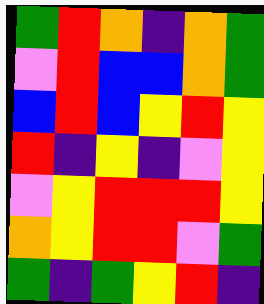[["green", "red", "orange", "indigo", "orange", "green"], ["violet", "red", "blue", "blue", "orange", "green"], ["blue", "red", "blue", "yellow", "red", "yellow"], ["red", "indigo", "yellow", "indigo", "violet", "yellow"], ["violet", "yellow", "red", "red", "red", "yellow"], ["orange", "yellow", "red", "red", "violet", "green"], ["green", "indigo", "green", "yellow", "red", "indigo"]]